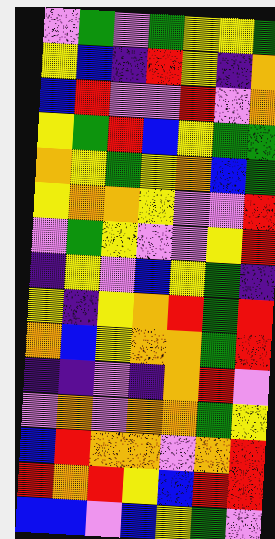[["violet", "green", "violet", "green", "yellow", "yellow", "green"], ["yellow", "blue", "indigo", "red", "yellow", "indigo", "orange"], ["blue", "red", "violet", "violet", "red", "violet", "orange"], ["yellow", "green", "red", "blue", "yellow", "green", "green"], ["orange", "yellow", "green", "yellow", "orange", "blue", "green"], ["yellow", "orange", "orange", "yellow", "violet", "violet", "red"], ["violet", "green", "yellow", "violet", "violet", "yellow", "red"], ["indigo", "yellow", "violet", "blue", "yellow", "green", "indigo"], ["yellow", "indigo", "yellow", "orange", "red", "green", "red"], ["orange", "blue", "yellow", "orange", "orange", "green", "red"], ["indigo", "indigo", "violet", "indigo", "orange", "red", "violet"], ["violet", "orange", "violet", "orange", "orange", "green", "yellow"], ["blue", "red", "orange", "orange", "violet", "orange", "red"], ["red", "orange", "red", "yellow", "blue", "red", "red"], ["blue", "blue", "violet", "blue", "yellow", "green", "violet"]]